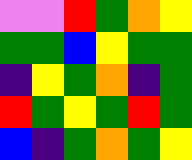[["violet", "violet", "red", "green", "orange", "yellow"], ["green", "green", "blue", "yellow", "green", "green"], ["indigo", "yellow", "green", "orange", "indigo", "green"], ["red", "green", "yellow", "green", "red", "green"], ["blue", "indigo", "green", "orange", "green", "yellow"]]